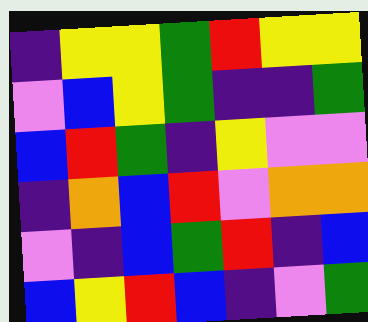[["indigo", "yellow", "yellow", "green", "red", "yellow", "yellow"], ["violet", "blue", "yellow", "green", "indigo", "indigo", "green"], ["blue", "red", "green", "indigo", "yellow", "violet", "violet"], ["indigo", "orange", "blue", "red", "violet", "orange", "orange"], ["violet", "indigo", "blue", "green", "red", "indigo", "blue"], ["blue", "yellow", "red", "blue", "indigo", "violet", "green"]]